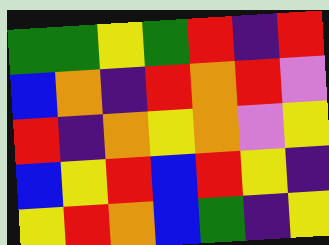[["green", "green", "yellow", "green", "red", "indigo", "red"], ["blue", "orange", "indigo", "red", "orange", "red", "violet"], ["red", "indigo", "orange", "yellow", "orange", "violet", "yellow"], ["blue", "yellow", "red", "blue", "red", "yellow", "indigo"], ["yellow", "red", "orange", "blue", "green", "indigo", "yellow"]]